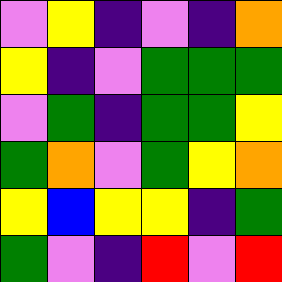[["violet", "yellow", "indigo", "violet", "indigo", "orange"], ["yellow", "indigo", "violet", "green", "green", "green"], ["violet", "green", "indigo", "green", "green", "yellow"], ["green", "orange", "violet", "green", "yellow", "orange"], ["yellow", "blue", "yellow", "yellow", "indigo", "green"], ["green", "violet", "indigo", "red", "violet", "red"]]